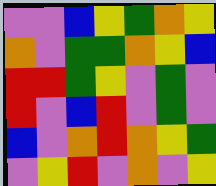[["violet", "violet", "blue", "yellow", "green", "orange", "yellow"], ["orange", "violet", "green", "green", "orange", "yellow", "blue"], ["red", "red", "green", "yellow", "violet", "green", "violet"], ["red", "violet", "blue", "red", "violet", "green", "violet"], ["blue", "violet", "orange", "red", "orange", "yellow", "green"], ["violet", "yellow", "red", "violet", "orange", "violet", "yellow"]]